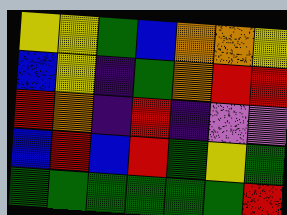[["yellow", "yellow", "green", "blue", "orange", "orange", "yellow"], ["blue", "yellow", "indigo", "green", "orange", "red", "red"], ["red", "orange", "indigo", "red", "indigo", "violet", "violet"], ["blue", "red", "blue", "red", "green", "yellow", "green"], ["green", "green", "green", "green", "green", "green", "red"]]